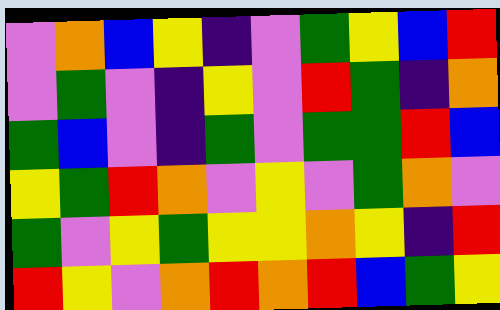[["violet", "orange", "blue", "yellow", "indigo", "violet", "green", "yellow", "blue", "red"], ["violet", "green", "violet", "indigo", "yellow", "violet", "red", "green", "indigo", "orange"], ["green", "blue", "violet", "indigo", "green", "violet", "green", "green", "red", "blue"], ["yellow", "green", "red", "orange", "violet", "yellow", "violet", "green", "orange", "violet"], ["green", "violet", "yellow", "green", "yellow", "yellow", "orange", "yellow", "indigo", "red"], ["red", "yellow", "violet", "orange", "red", "orange", "red", "blue", "green", "yellow"]]